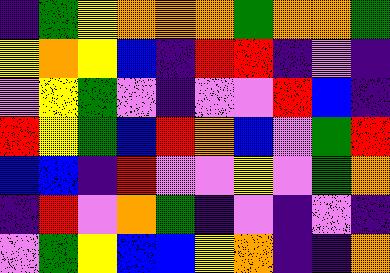[["indigo", "green", "yellow", "orange", "orange", "orange", "green", "orange", "orange", "green"], ["yellow", "orange", "yellow", "blue", "indigo", "red", "red", "indigo", "violet", "indigo"], ["violet", "yellow", "green", "violet", "indigo", "violet", "violet", "red", "blue", "indigo"], ["red", "yellow", "green", "blue", "red", "orange", "blue", "violet", "green", "red"], ["blue", "blue", "indigo", "red", "violet", "violet", "yellow", "violet", "green", "orange"], ["indigo", "red", "violet", "orange", "green", "indigo", "violet", "indigo", "violet", "indigo"], ["violet", "green", "yellow", "blue", "blue", "yellow", "orange", "indigo", "indigo", "orange"]]